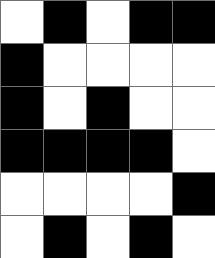[["white", "black", "white", "black", "black"], ["black", "white", "white", "white", "white"], ["black", "white", "black", "white", "white"], ["black", "black", "black", "black", "white"], ["white", "white", "white", "white", "black"], ["white", "black", "white", "black", "white"]]